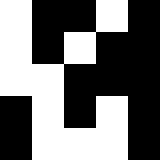[["white", "black", "black", "white", "black"], ["white", "black", "white", "black", "black"], ["white", "white", "black", "black", "black"], ["black", "white", "black", "white", "black"], ["black", "white", "white", "white", "black"]]